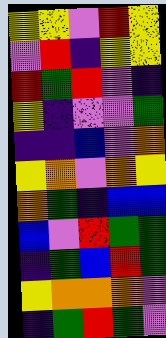[["yellow", "yellow", "violet", "red", "yellow"], ["violet", "red", "indigo", "yellow", "yellow"], ["red", "green", "red", "violet", "indigo"], ["yellow", "indigo", "violet", "violet", "green"], ["indigo", "indigo", "blue", "violet", "orange"], ["yellow", "orange", "violet", "orange", "yellow"], ["orange", "green", "indigo", "blue", "blue"], ["blue", "violet", "red", "green", "green"], ["indigo", "green", "blue", "red", "green"], ["yellow", "orange", "orange", "orange", "violet"], ["indigo", "green", "red", "green", "violet"]]